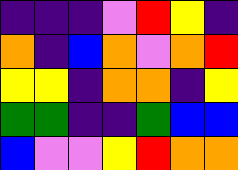[["indigo", "indigo", "indigo", "violet", "red", "yellow", "indigo"], ["orange", "indigo", "blue", "orange", "violet", "orange", "red"], ["yellow", "yellow", "indigo", "orange", "orange", "indigo", "yellow"], ["green", "green", "indigo", "indigo", "green", "blue", "blue"], ["blue", "violet", "violet", "yellow", "red", "orange", "orange"]]